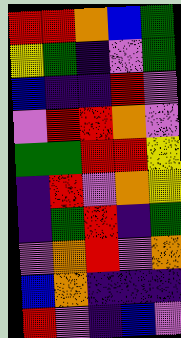[["red", "red", "orange", "blue", "green"], ["yellow", "green", "indigo", "violet", "green"], ["blue", "indigo", "indigo", "red", "violet"], ["violet", "red", "red", "orange", "violet"], ["green", "green", "red", "red", "yellow"], ["indigo", "red", "violet", "orange", "yellow"], ["indigo", "green", "red", "indigo", "green"], ["violet", "orange", "red", "violet", "orange"], ["blue", "orange", "indigo", "indigo", "indigo"], ["red", "violet", "indigo", "blue", "violet"]]